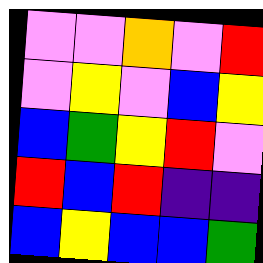[["violet", "violet", "orange", "violet", "red"], ["violet", "yellow", "violet", "blue", "yellow"], ["blue", "green", "yellow", "red", "violet"], ["red", "blue", "red", "indigo", "indigo"], ["blue", "yellow", "blue", "blue", "green"]]